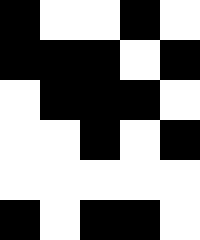[["black", "white", "white", "black", "white"], ["black", "black", "black", "white", "black"], ["white", "black", "black", "black", "white"], ["white", "white", "black", "white", "black"], ["white", "white", "white", "white", "white"], ["black", "white", "black", "black", "white"]]